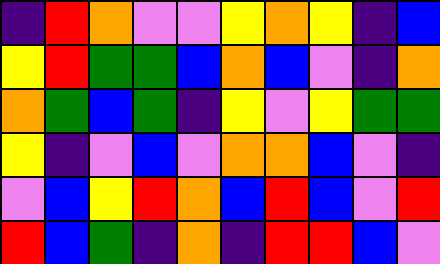[["indigo", "red", "orange", "violet", "violet", "yellow", "orange", "yellow", "indigo", "blue"], ["yellow", "red", "green", "green", "blue", "orange", "blue", "violet", "indigo", "orange"], ["orange", "green", "blue", "green", "indigo", "yellow", "violet", "yellow", "green", "green"], ["yellow", "indigo", "violet", "blue", "violet", "orange", "orange", "blue", "violet", "indigo"], ["violet", "blue", "yellow", "red", "orange", "blue", "red", "blue", "violet", "red"], ["red", "blue", "green", "indigo", "orange", "indigo", "red", "red", "blue", "violet"]]